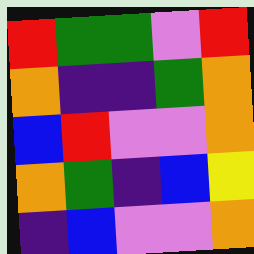[["red", "green", "green", "violet", "red"], ["orange", "indigo", "indigo", "green", "orange"], ["blue", "red", "violet", "violet", "orange"], ["orange", "green", "indigo", "blue", "yellow"], ["indigo", "blue", "violet", "violet", "orange"]]